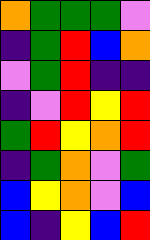[["orange", "green", "green", "green", "violet"], ["indigo", "green", "red", "blue", "orange"], ["violet", "green", "red", "indigo", "indigo"], ["indigo", "violet", "red", "yellow", "red"], ["green", "red", "yellow", "orange", "red"], ["indigo", "green", "orange", "violet", "green"], ["blue", "yellow", "orange", "violet", "blue"], ["blue", "indigo", "yellow", "blue", "red"]]